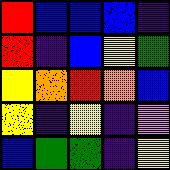[["red", "blue", "blue", "blue", "indigo"], ["red", "indigo", "blue", "yellow", "green"], ["yellow", "orange", "red", "orange", "blue"], ["yellow", "indigo", "yellow", "indigo", "violet"], ["blue", "green", "green", "indigo", "yellow"]]